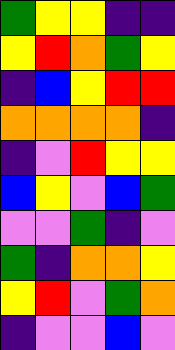[["green", "yellow", "yellow", "indigo", "indigo"], ["yellow", "red", "orange", "green", "yellow"], ["indigo", "blue", "yellow", "red", "red"], ["orange", "orange", "orange", "orange", "indigo"], ["indigo", "violet", "red", "yellow", "yellow"], ["blue", "yellow", "violet", "blue", "green"], ["violet", "violet", "green", "indigo", "violet"], ["green", "indigo", "orange", "orange", "yellow"], ["yellow", "red", "violet", "green", "orange"], ["indigo", "violet", "violet", "blue", "violet"]]